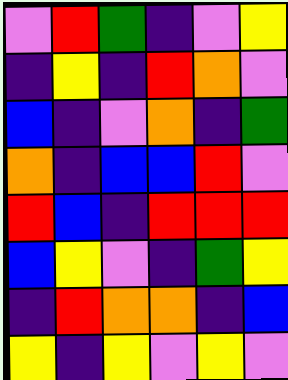[["violet", "red", "green", "indigo", "violet", "yellow"], ["indigo", "yellow", "indigo", "red", "orange", "violet"], ["blue", "indigo", "violet", "orange", "indigo", "green"], ["orange", "indigo", "blue", "blue", "red", "violet"], ["red", "blue", "indigo", "red", "red", "red"], ["blue", "yellow", "violet", "indigo", "green", "yellow"], ["indigo", "red", "orange", "orange", "indigo", "blue"], ["yellow", "indigo", "yellow", "violet", "yellow", "violet"]]